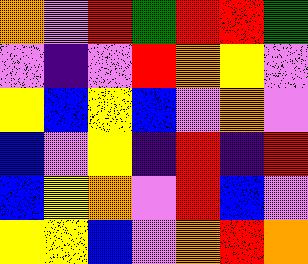[["orange", "violet", "red", "green", "red", "red", "green"], ["violet", "indigo", "violet", "red", "orange", "yellow", "violet"], ["yellow", "blue", "yellow", "blue", "violet", "orange", "violet"], ["blue", "violet", "yellow", "indigo", "red", "indigo", "red"], ["blue", "yellow", "orange", "violet", "red", "blue", "violet"], ["yellow", "yellow", "blue", "violet", "orange", "red", "orange"]]